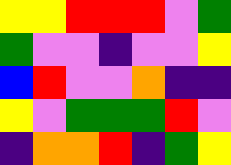[["yellow", "yellow", "red", "red", "red", "violet", "green"], ["green", "violet", "violet", "indigo", "violet", "violet", "yellow"], ["blue", "red", "violet", "violet", "orange", "indigo", "indigo"], ["yellow", "violet", "green", "green", "green", "red", "violet"], ["indigo", "orange", "orange", "red", "indigo", "green", "yellow"]]